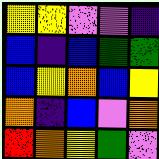[["yellow", "yellow", "violet", "violet", "indigo"], ["blue", "indigo", "blue", "green", "green"], ["blue", "yellow", "orange", "blue", "yellow"], ["orange", "indigo", "blue", "violet", "orange"], ["red", "orange", "yellow", "green", "violet"]]